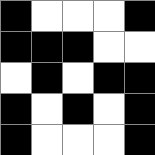[["black", "white", "white", "white", "black"], ["black", "black", "black", "white", "white"], ["white", "black", "white", "black", "black"], ["black", "white", "black", "white", "black"], ["black", "white", "white", "white", "black"]]